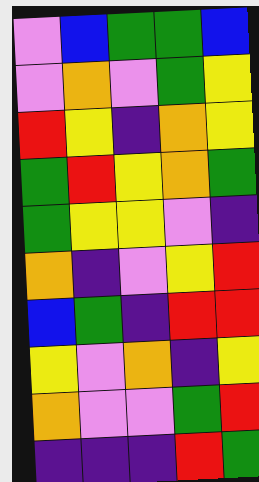[["violet", "blue", "green", "green", "blue"], ["violet", "orange", "violet", "green", "yellow"], ["red", "yellow", "indigo", "orange", "yellow"], ["green", "red", "yellow", "orange", "green"], ["green", "yellow", "yellow", "violet", "indigo"], ["orange", "indigo", "violet", "yellow", "red"], ["blue", "green", "indigo", "red", "red"], ["yellow", "violet", "orange", "indigo", "yellow"], ["orange", "violet", "violet", "green", "red"], ["indigo", "indigo", "indigo", "red", "green"]]